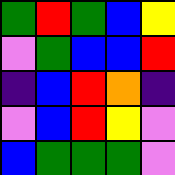[["green", "red", "green", "blue", "yellow"], ["violet", "green", "blue", "blue", "red"], ["indigo", "blue", "red", "orange", "indigo"], ["violet", "blue", "red", "yellow", "violet"], ["blue", "green", "green", "green", "violet"]]